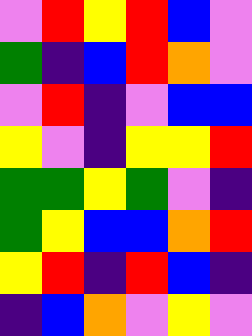[["violet", "red", "yellow", "red", "blue", "violet"], ["green", "indigo", "blue", "red", "orange", "violet"], ["violet", "red", "indigo", "violet", "blue", "blue"], ["yellow", "violet", "indigo", "yellow", "yellow", "red"], ["green", "green", "yellow", "green", "violet", "indigo"], ["green", "yellow", "blue", "blue", "orange", "red"], ["yellow", "red", "indigo", "red", "blue", "indigo"], ["indigo", "blue", "orange", "violet", "yellow", "violet"]]